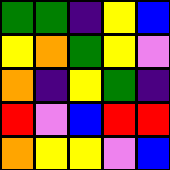[["green", "green", "indigo", "yellow", "blue"], ["yellow", "orange", "green", "yellow", "violet"], ["orange", "indigo", "yellow", "green", "indigo"], ["red", "violet", "blue", "red", "red"], ["orange", "yellow", "yellow", "violet", "blue"]]